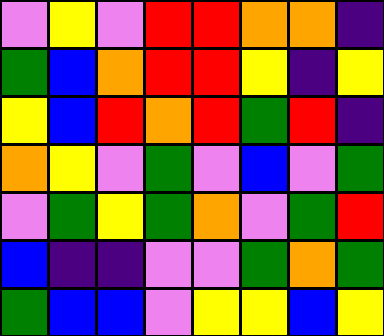[["violet", "yellow", "violet", "red", "red", "orange", "orange", "indigo"], ["green", "blue", "orange", "red", "red", "yellow", "indigo", "yellow"], ["yellow", "blue", "red", "orange", "red", "green", "red", "indigo"], ["orange", "yellow", "violet", "green", "violet", "blue", "violet", "green"], ["violet", "green", "yellow", "green", "orange", "violet", "green", "red"], ["blue", "indigo", "indigo", "violet", "violet", "green", "orange", "green"], ["green", "blue", "blue", "violet", "yellow", "yellow", "blue", "yellow"]]